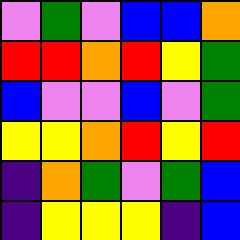[["violet", "green", "violet", "blue", "blue", "orange"], ["red", "red", "orange", "red", "yellow", "green"], ["blue", "violet", "violet", "blue", "violet", "green"], ["yellow", "yellow", "orange", "red", "yellow", "red"], ["indigo", "orange", "green", "violet", "green", "blue"], ["indigo", "yellow", "yellow", "yellow", "indigo", "blue"]]